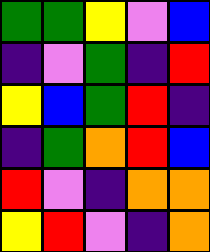[["green", "green", "yellow", "violet", "blue"], ["indigo", "violet", "green", "indigo", "red"], ["yellow", "blue", "green", "red", "indigo"], ["indigo", "green", "orange", "red", "blue"], ["red", "violet", "indigo", "orange", "orange"], ["yellow", "red", "violet", "indigo", "orange"]]